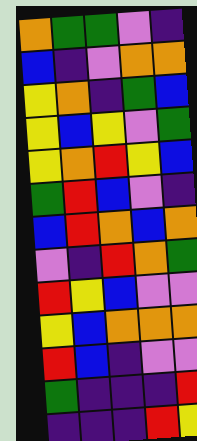[["orange", "green", "green", "violet", "indigo"], ["blue", "indigo", "violet", "orange", "orange"], ["yellow", "orange", "indigo", "green", "blue"], ["yellow", "blue", "yellow", "violet", "green"], ["yellow", "orange", "red", "yellow", "blue"], ["green", "red", "blue", "violet", "indigo"], ["blue", "red", "orange", "blue", "orange"], ["violet", "indigo", "red", "orange", "green"], ["red", "yellow", "blue", "violet", "violet"], ["yellow", "blue", "orange", "orange", "orange"], ["red", "blue", "indigo", "violet", "violet"], ["green", "indigo", "indigo", "indigo", "red"], ["indigo", "indigo", "indigo", "red", "yellow"]]